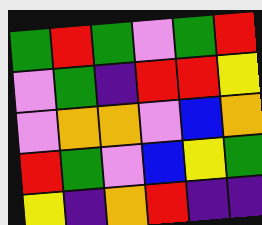[["green", "red", "green", "violet", "green", "red"], ["violet", "green", "indigo", "red", "red", "yellow"], ["violet", "orange", "orange", "violet", "blue", "orange"], ["red", "green", "violet", "blue", "yellow", "green"], ["yellow", "indigo", "orange", "red", "indigo", "indigo"]]